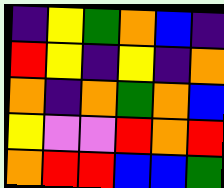[["indigo", "yellow", "green", "orange", "blue", "indigo"], ["red", "yellow", "indigo", "yellow", "indigo", "orange"], ["orange", "indigo", "orange", "green", "orange", "blue"], ["yellow", "violet", "violet", "red", "orange", "red"], ["orange", "red", "red", "blue", "blue", "green"]]